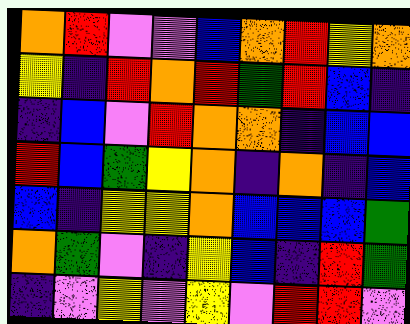[["orange", "red", "violet", "violet", "blue", "orange", "red", "yellow", "orange"], ["yellow", "indigo", "red", "orange", "red", "green", "red", "blue", "indigo"], ["indigo", "blue", "violet", "red", "orange", "orange", "indigo", "blue", "blue"], ["red", "blue", "green", "yellow", "orange", "indigo", "orange", "indigo", "blue"], ["blue", "indigo", "yellow", "yellow", "orange", "blue", "blue", "blue", "green"], ["orange", "green", "violet", "indigo", "yellow", "blue", "indigo", "red", "green"], ["indigo", "violet", "yellow", "violet", "yellow", "violet", "red", "red", "violet"]]